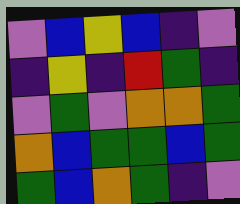[["violet", "blue", "yellow", "blue", "indigo", "violet"], ["indigo", "yellow", "indigo", "red", "green", "indigo"], ["violet", "green", "violet", "orange", "orange", "green"], ["orange", "blue", "green", "green", "blue", "green"], ["green", "blue", "orange", "green", "indigo", "violet"]]